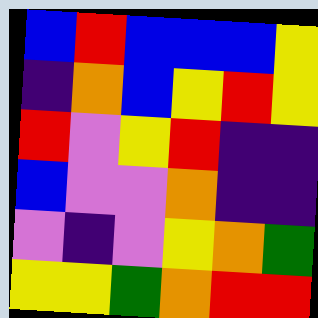[["blue", "red", "blue", "blue", "blue", "yellow"], ["indigo", "orange", "blue", "yellow", "red", "yellow"], ["red", "violet", "yellow", "red", "indigo", "indigo"], ["blue", "violet", "violet", "orange", "indigo", "indigo"], ["violet", "indigo", "violet", "yellow", "orange", "green"], ["yellow", "yellow", "green", "orange", "red", "red"]]